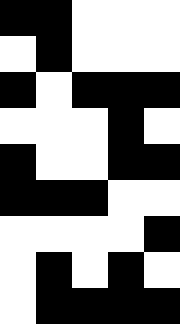[["black", "black", "white", "white", "white"], ["white", "black", "white", "white", "white"], ["black", "white", "black", "black", "black"], ["white", "white", "white", "black", "white"], ["black", "white", "white", "black", "black"], ["black", "black", "black", "white", "white"], ["white", "white", "white", "white", "black"], ["white", "black", "white", "black", "white"], ["white", "black", "black", "black", "black"]]